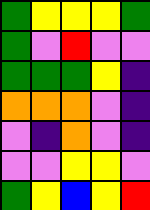[["green", "yellow", "yellow", "yellow", "green"], ["green", "violet", "red", "violet", "violet"], ["green", "green", "green", "yellow", "indigo"], ["orange", "orange", "orange", "violet", "indigo"], ["violet", "indigo", "orange", "violet", "indigo"], ["violet", "violet", "yellow", "yellow", "violet"], ["green", "yellow", "blue", "yellow", "red"]]